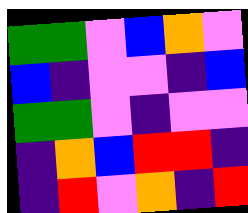[["green", "green", "violet", "blue", "orange", "violet"], ["blue", "indigo", "violet", "violet", "indigo", "blue"], ["green", "green", "violet", "indigo", "violet", "violet"], ["indigo", "orange", "blue", "red", "red", "indigo"], ["indigo", "red", "violet", "orange", "indigo", "red"]]